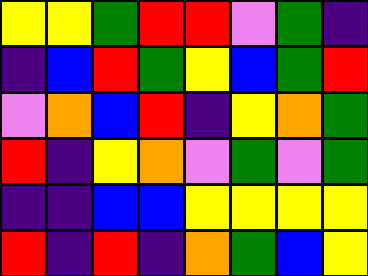[["yellow", "yellow", "green", "red", "red", "violet", "green", "indigo"], ["indigo", "blue", "red", "green", "yellow", "blue", "green", "red"], ["violet", "orange", "blue", "red", "indigo", "yellow", "orange", "green"], ["red", "indigo", "yellow", "orange", "violet", "green", "violet", "green"], ["indigo", "indigo", "blue", "blue", "yellow", "yellow", "yellow", "yellow"], ["red", "indigo", "red", "indigo", "orange", "green", "blue", "yellow"]]